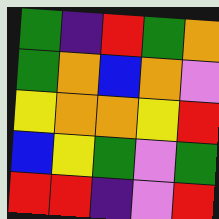[["green", "indigo", "red", "green", "orange"], ["green", "orange", "blue", "orange", "violet"], ["yellow", "orange", "orange", "yellow", "red"], ["blue", "yellow", "green", "violet", "green"], ["red", "red", "indigo", "violet", "red"]]